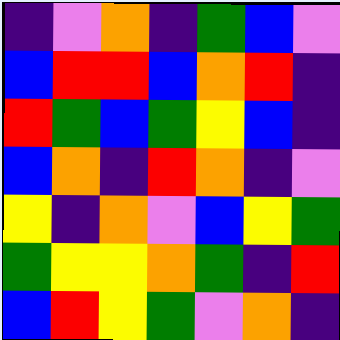[["indigo", "violet", "orange", "indigo", "green", "blue", "violet"], ["blue", "red", "red", "blue", "orange", "red", "indigo"], ["red", "green", "blue", "green", "yellow", "blue", "indigo"], ["blue", "orange", "indigo", "red", "orange", "indigo", "violet"], ["yellow", "indigo", "orange", "violet", "blue", "yellow", "green"], ["green", "yellow", "yellow", "orange", "green", "indigo", "red"], ["blue", "red", "yellow", "green", "violet", "orange", "indigo"]]